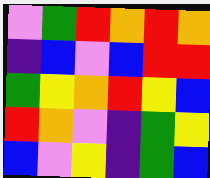[["violet", "green", "red", "orange", "red", "orange"], ["indigo", "blue", "violet", "blue", "red", "red"], ["green", "yellow", "orange", "red", "yellow", "blue"], ["red", "orange", "violet", "indigo", "green", "yellow"], ["blue", "violet", "yellow", "indigo", "green", "blue"]]